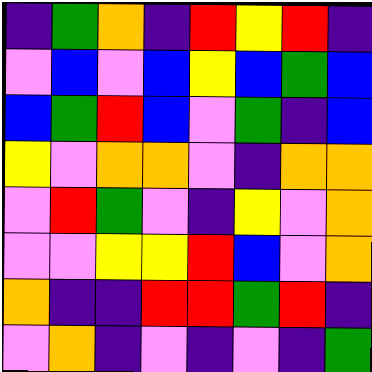[["indigo", "green", "orange", "indigo", "red", "yellow", "red", "indigo"], ["violet", "blue", "violet", "blue", "yellow", "blue", "green", "blue"], ["blue", "green", "red", "blue", "violet", "green", "indigo", "blue"], ["yellow", "violet", "orange", "orange", "violet", "indigo", "orange", "orange"], ["violet", "red", "green", "violet", "indigo", "yellow", "violet", "orange"], ["violet", "violet", "yellow", "yellow", "red", "blue", "violet", "orange"], ["orange", "indigo", "indigo", "red", "red", "green", "red", "indigo"], ["violet", "orange", "indigo", "violet", "indigo", "violet", "indigo", "green"]]